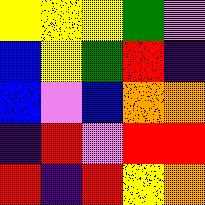[["yellow", "yellow", "yellow", "green", "violet"], ["blue", "yellow", "green", "red", "indigo"], ["blue", "violet", "blue", "orange", "orange"], ["indigo", "red", "violet", "red", "red"], ["red", "indigo", "red", "yellow", "orange"]]